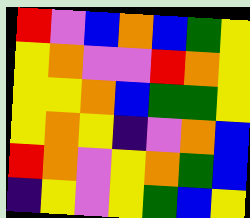[["red", "violet", "blue", "orange", "blue", "green", "yellow"], ["yellow", "orange", "violet", "violet", "red", "orange", "yellow"], ["yellow", "yellow", "orange", "blue", "green", "green", "yellow"], ["yellow", "orange", "yellow", "indigo", "violet", "orange", "blue"], ["red", "orange", "violet", "yellow", "orange", "green", "blue"], ["indigo", "yellow", "violet", "yellow", "green", "blue", "yellow"]]